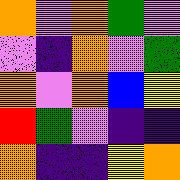[["orange", "violet", "orange", "green", "violet"], ["violet", "indigo", "orange", "violet", "green"], ["orange", "violet", "orange", "blue", "yellow"], ["red", "green", "violet", "indigo", "indigo"], ["orange", "indigo", "indigo", "yellow", "orange"]]